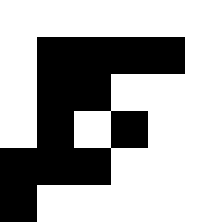[["white", "white", "white", "white", "white", "white"], ["white", "black", "black", "black", "black", "white"], ["white", "black", "black", "white", "white", "white"], ["white", "black", "white", "black", "white", "white"], ["black", "black", "black", "white", "white", "white"], ["black", "white", "white", "white", "white", "white"]]